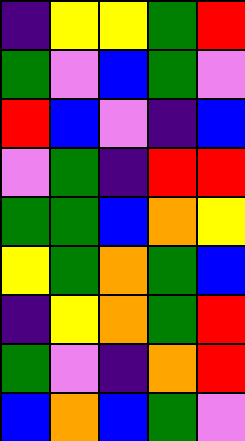[["indigo", "yellow", "yellow", "green", "red"], ["green", "violet", "blue", "green", "violet"], ["red", "blue", "violet", "indigo", "blue"], ["violet", "green", "indigo", "red", "red"], ["green", "green", "blue", "orange", "yellow"], ["yellow", "green", "orange", "green", "blue"], ["indigo", "yellow", "orange", "green", "red"], ["green", "violet", "indigo", "orange", "red"], ["blue", "orange", "blue", "green", "violet"]]